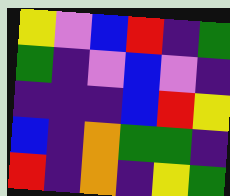[["yellow", "violet", "blue", "red", "indigo", "green"], ["green", "indigo", "violet", "blue", "violet", "indigo"], ["indigo", "indigo", "indigo", "blue", "red", "yellow"], ["blue", "indigo", "orange", "green", "green", "indigo"], ["red", "indigo", "orange", "indigo", "yellow", "green"]]